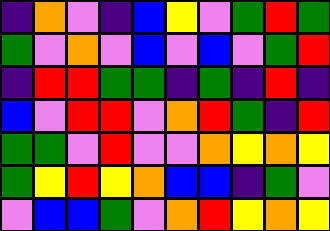[["indigo", "orange", "violet", "indigo", "blue", "yellow", "violet", "green", "red", "green"], ["green", "violet", "orange", "violet", "blue", "violet", "blue", "violet", "green", "red"], ["indigo", "red", "red", "green", "green", "indigo", "green", "indigo", "red", "indigo"], ["blue", "violet", "red", "red", "violet", "orange", "red", "green", "indigo", "red"], ["green", "green", "violet", "red", "violet", "violet", "orange", "yellow", "orange", "yellow"], ["green", "yellow", "red", "yellow", "orange", "blue", "blue", "indigo", "green", "violet"], ["violet", "blue", "blue", "green", "violet", "orange", "red", "yellow", "orange", "yellow"]]